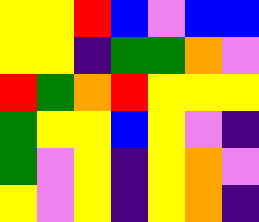[["yellow", "yellow", "red", "blue", "violet", "blue", "blue"], ["yellow", "yellow", "indigo", "green", "green", "orange", "violet"], ["red", "green", "orange", "red", "yellow", "yellow", "yellow"], ["green", "yellow", "yellow", "blue", "yellow", "violet", "indigo"], ["green", "violet", "yellow", "indigo", "yellow", "orange", "violet"], ["yellow", "violet", "yellow", "indigo", "yellow", "orange", "indigo"]]